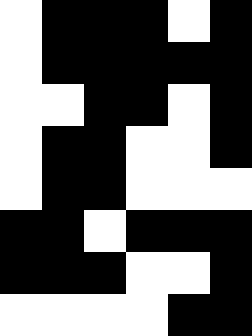[["white", "black", "black", "black", "white", "black"], ["white", "black", "black", "black", "black", "black"], ["white", "white", "black", "black", "white", "black"], ["white", "black", "black", "white", "white", "black"], ["white", "black", "black", "white", "white", "white"], ["black", "black", "white", "black", "black", "black"], ["black", "black", "black", "white", "white", "black"], ["white", "white", "white", "white", "black", "black"]]